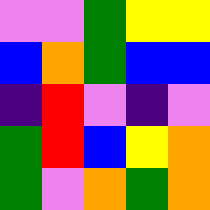[["violet", "violet", "green", "yellow", "yellow"], ["blue", "orange", "green", "blue", "blue"], ["indigo", "red", "violet", "indigo", "violet"], ["green", "red", "blue", "yellow", "orange"], ["green", "violet", "orange", "green", "orange"]]